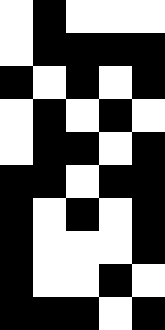[["white", "black", "white", "white", "white"], ["white", "black", "black", "black", "black"], ["black", "white", "black", "white", "black"], ["white", "black", "white", "black", "white"], ["white", "black", "black", "white", "black"], ["black", "black", "white", "black", "black"], ["black", "white", "black", "white", "black"], ["black", "white", "white", "white", "black"], ["black", "white", "white", "black", "white"], ["black", "black", "black", "white", "black"]]